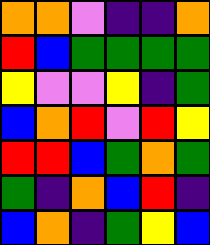[["orange", "orange", "violet", "indigo", "indigo", "orange"], ["red", "blue", "green", "green", "green", "green"], ["yellow", "violet", "violet", "yellow", "indigo", "green"], ["blue", "orange", "red", "violet", "red", "yellow"], ["red", "red", "blue", "green", "orange", "green"], ["green", "indigo", "orange", "blue", "red", "indigo"], ["blue", "orange", "indigo", "green", "yellow", "blue"]]